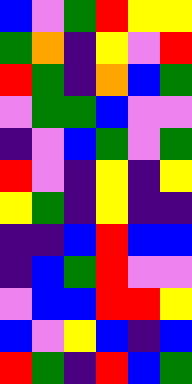[["blue", "violet", "green", "red", "yellow", "yellow"], ["green", "orange", "indigo", "yellow", "violet", "red"], ["red", "green", "indigo", "orange", "blue", "green"], ["violet", "green", "green", "blue", "violet", "violet"], ["indigo", "violet", "blue", "green", "violet", "green"], ["red", "violet", "indigo", "yellow", "indigo", "yellow"], ["yellow", "green", "indigo", "yellow", "indigo", "indigo"], ["indigo", "indigo", "blue", "red", "blue", "blue"], ["indigo", "blue", "green", "red", "violet", "violet"], ["violet", "blue", "blue", "red", "red", "yellow"], ["blue", "violet", "yellow", "blue", "indigo", "blue"], ["red", "green", "indigo", "red", "blue", "green"]]